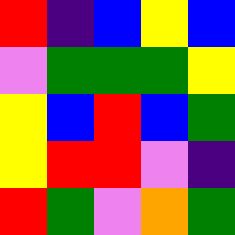[["red", "indigo", "blue", "yellow", "blue"], ["violet", "green", "green", "green", "yellow"], ["yellow", "blue", "red", "blue", "green"], ["yellow", "red", "red", "violet", "indigo"], ["red", "green", "violet", "orange", "green"]]